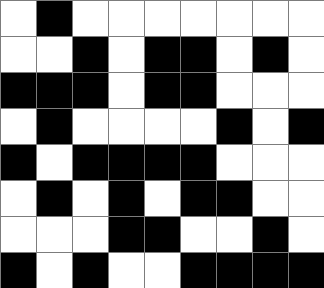[["white", "black", "white", "white", "white", "white", "white", "white", "white"], ["white", "white", "black", "white", "black", "black", "white", "black", "white"], ["black", "black", "black", "white", "black", "black", "white", "white", "white"], ["white", "black", "white", "white", "white", "white", "black", "white", "black"], ["black", "white", "black", "black", "black", "black", "white", "white", "white"], ["white", "black", "white", "black", "white", "black", "black", "white", "white"], ["white", "white", "white", "black", "black", "white", "white", "black", "white"], ["black", "white", "black", "white", "white", "black", "black", "black", "black"]]